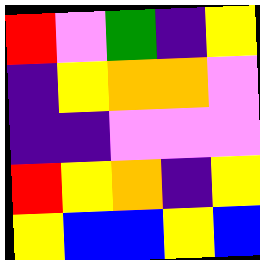[["red", "violet", "green", "indigo", "yellow"], ["indigo", "yellow", "orange", "orange", "violet"], ["indigo", "indigo", "violet", "violet", "violet"], ["red", "yellow", "orange", "indigo", "yellow"], ["yellow", "blue", "blue", "yellow", "blue"]]